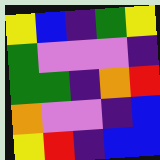[["yellow", "blue", "indigo", "green", "yellow"], ["green", "violet", "violet", "violet", "indigo"], ["green", "green", "indigo", "orange", "red"], ["orange", "violet", "violet", "indigo", "blue"], ["yellow", "red", "indigo", "blue", "blue"]]